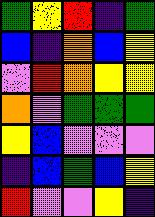[["green", "yellow", "red", "indigo", "green"], ["blue", "indigo", "orange", "blue", "yellow"], ["violet", "red", "orange", "yellow", "yellow"], ["orange", "violet", "green", "green", "green"], ["yellow", "blue", "violet", "violet", "violet"], ["indigo", "blue", "green", "blue", "yellow"], ["red", "violet", "violet", "yellow", "indigo"]]